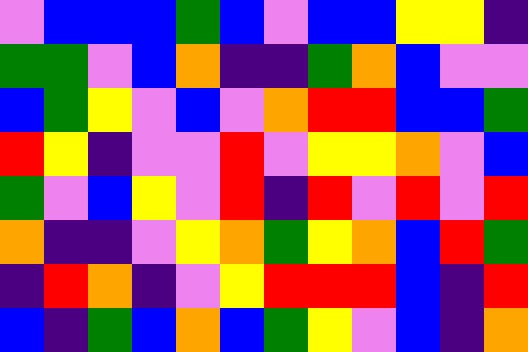[["violet", "blue", "blue", "blue", "green", "blue", "violet", "blue", "blue", "yellow", "yellow", "indigo"], ["green", "green", "violet", "blue", "orange", "indigo", "indigo", "green", "orange", "blue", "violet", "violet"], ["blue", "green", "yellow", "violet", "blue", "violet", "orange", "red", "red", "blue", "blue", "green"], ["red", "yellow", "indigo", "violet", "violet", "red", "violet", "yellow", "yellow", "orange", "violet", "blue"], ["green", "violet", "blue", "yellow", "violet", "red", "indigo", "red", "violet", "red", "violet", "red"], ["orange", "indigo", "indigo", "violet", "yellow", "orange", "green", "yellow", "orange", "blue", "red", "green"], ["indigo", "red", "orange", "indigo", "violet", "yellow", "red", "red", "red", "blue", "indigo", "red"], ["blue", "indigo", "green", "blue", "orange", "blue", "green", "yellow", "violet", "blue", "indigo", "orange"]]